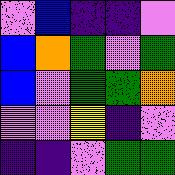[["violet", "blue", "indigo", "indigo", "violet"], ["blue", "orange", "green", "violet", "green"], ["blue", "violet", "green", "green", "orange"], ["violet", "violet", "yellow", "indigo", "violet"], ["indigo", "indigo", "violet", "green", "green"]]